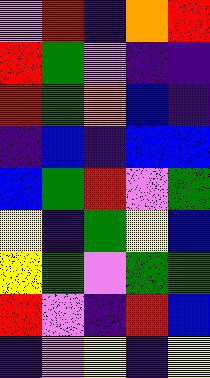[["violet", "red", "indigo", "orange", "red"], ["red", "green", "violet", "indigo", "indigo"], ["red", "green", "orange", "blue", "indigo"], ["indigo", "blue", "indigo", "blue", "blue"], ["blue", "green", "red", "violet", "green"], ["yellow", "indigo", "green", "yellow", "blue"], ["yellow", "green", "violet", "green", "green"], ["red", "violet", "indigo", "red", "blue"], ["indigo", "violet", "yellow", "indigo", "yellow"]]